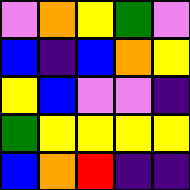[["violet", "orange", "yellow", "green", "violet"], ["blue", "indigo", "blue", "orange", "yellow"], ["yellow", "blue", "violet", "violet", "indigo"], ["green", "yellow", "yellow", "yellow", "yellow"], ["blue", "orange", "red", "indigo", "indigo"]]